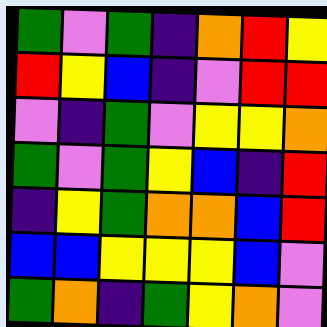[["green", "violet", "green", "indigo", "orange", "red", "yellow"], ["red", "yellow", "blue", "indigo", "violet", "red", "red"], ["violet", "indigo", "green", "violet", "yellow", "yellow", "orange"], ["green", "violet", "green", "yellow", "blue", "indigo", "red"], ["indigo", "yellow", "green", "orange", "orange", "blue", "red"], ["blue", "blue", "yellow", "yellow", "yellow", "blue", "violet"], ["green", "orange", "indigo", "green", "yellow", "orange", "violet"]]